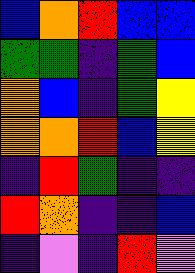[["blue", "orange", "red", "blue", "blue"], ["green", "green", "indigo", "green", "blue"], ["orange", "blue", "indigo", "green", "yellow"], ["orange", "orange", "red", "blue", "yellow"], ["indigo", "red", "green", "indigo", "indigo"], ["red", "orange", "indigo", "indigo", "blue"], ["indigo", "violet", "indigo", "red", "violet"]]